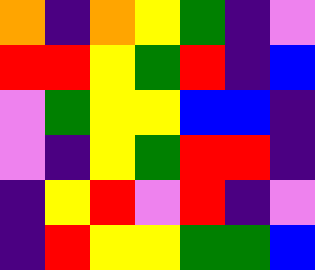[["orange", "indigo", "orange", "yellow", "green", "indigo", "violet"], ["red", "red", "yellow", "green", "red", "indigo", "blue"], ["violet", "green", "yellow", "yellow", "blue", "blue", "indigo"], ["violet", "indigo", "yellow", "green", "red", "red", "indigo"], ["indigo", "yellow", "red", "violet", "red", "indigo", "violet"], ["indigo", "red", "yellow", "yellow", "green", "green", "blue"]]